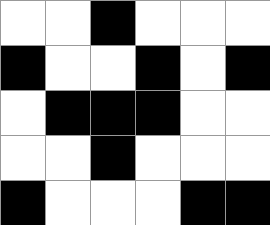[["white", "white", "black", "white", "white", "white"], ["black", "white", "white", "black", "white", "black"], ["white", "black", "black", "black", "white", "white"], ["white", "white", "black", "white", "white", "white"], ["black", "white", "white", "white", "black", "black"]]